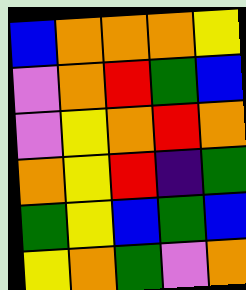[["blue", "orange", "orange", "orange", "yellow"], ["violet", "orange", "red", "green", "blue"], ["violet", "yellow", "orange", "red", "orange"], ["orange", "yellow", "red", "indigo", "green"], ["green", "yellow", "blue", "green", "blue"], ["yellow", "orange", "green", "violet", "orange"]]